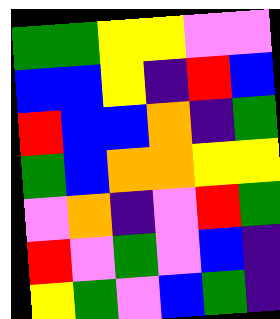[["green", "green", "yellow", "yellow", "violet", "violet"], ["blue", "blue", "yellow", "indigo", "red", "blue"], ["red", "blue", "blue", "orange", "indigo", "green"], ["green", "blue", "orange", "orange", "yellow", "yellow"], ["violet", "orange", "indigo", "violet", "red", "green"], ["red", "violet", "green", "violet", "blue", "indigo"], ["yellow", "green", "violet", "blue", "green", "indigo"]]